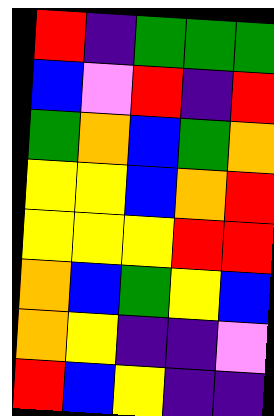[["red", "indigo", "green", "green", "green"], ["blue", "violet", "red", "indigo", "red"], ["green", "orange", "blue", "green", "orange"], ["yellow", "yellow", "blue", "orange", "red"], ["yellow", "yellow", "yellow", "red", "red"], ["orange", "blue", "green", "yellow", "blue"], ["orange", "yellow", "indigo", "indigo", "violet"], ["red", "blue", "yellow", "indigo", "indigo"]]